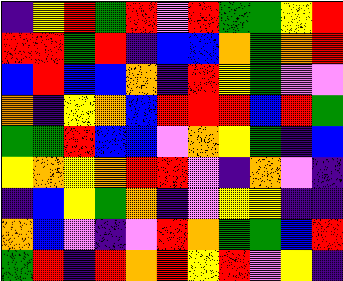[["indigo", "yellow", "red", "green", "red", "violet", "red", "green", "green", "yellow", "red"], ["red", "red", "green", "red", "indigo", "blue", "blue", "orange", "green", "orange", "red"], ["blue", "red", "blue", "blue", "orange", "indigo", "red", "yellow", "green", "violet", "violet"], ["orange", "indigo", "yellow", "orange", "blue", "red", "red", "red", "blue", "red", "green"], ["green", "green", "red", "blue", "blue", "violet", "orange", "yellow", "green", "indigo", "blue"], ["yellow", "orange", "yellow", "orange", "red", "red", "violet", "indigo", "orange", "violet", "indigo"], ["indigo", "blue", "yellow", "green", "orange", "indigo", "violet", "yellow", "yellow", "indigo", "indigo"], ["orange", "blue", "violet", "indigo", "violet", "red", "orange", "green", "green", "blue", "red"], ["green", "red", "indigo", "red", "orange", "red", "yellow", "red", "violet", "yellow", "indigo"]]